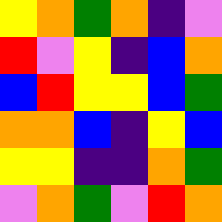[["yellow", "orange", "green", "orange", "indigo", "violet"], ["red", "violet", "yellow", "indigo", "blue", "orange"], ["blue", "red", "yellow", "yellow", "blue", "green"], ["orange", "orange", "blue", "indigo", "yellow", "blue"], ["yellow", "yellow", "indigo", "indigo", "orange", "green"], ["violet", "orange", "green", "violet", "red", "orange"]]